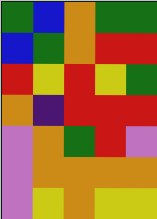[["green", "blue", "orange", "green", "green"], ["blue", "green", "orange", "red", "red"], ["red", "yellow", "red", "yellow", "green"], ["orange", "indigo", "red", "red", "red"], ["violet", "orange", "green", "red", "violet"], ["violet", "orange", "orange", "orange", "orange"], ["violet", "yellow", "orange", "yellow", "yellow"]]